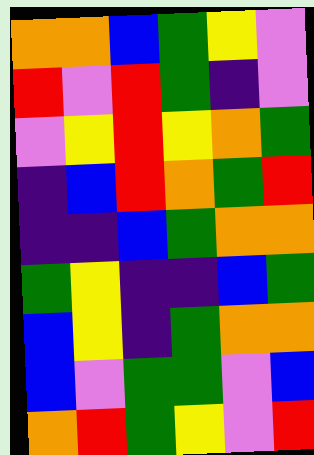[["orange", "orange", "blue", "green", "yellow", "violet"], ["red", "violet", "red", "green", "indigo", "violet"], ["violet", "yellow", "red", "yellow", "orange", "green"], ["indigo", "blue", "red", "orange", "green", "red"], ["indigo", "indigo", "blue", "green", "orange", "orange"], ["green", "yellow", "indigo", "indigo", "blue", "green"], ["blue", "yellow", "indigo", "green", "orange", "orange"], ["blue", "violet", "green", "green", "violet", "blue"], ["orange", "red", "green", "yellow", "violet", "red"]]